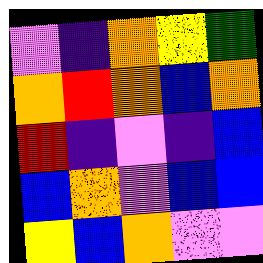[["violet", "indigo", "orange", "yellow", "green"], ["orange", "red", "orange", "blue", "orange"], ["red", "indigo", "violet", "indigo", "blue"], ["blue", "orange", "violet", "blue", "blue"], ["yellow", "blue", "orange", "violet", "violet"]]